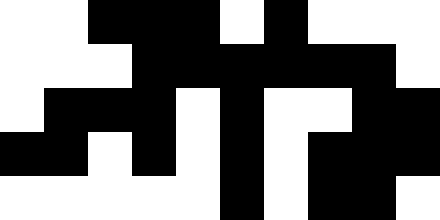[["white", "white", "black", "black", "black", "white", "black", "white", "white", "white"], ["white", "white", "white", "black", "black", "black", "black", "black", "black", "white"], ["white", "black", "black", "black", "white", "black", "white", "white", "black", "black"], ["black", "black", "white", "black", "white", "black", "white", "black", "black", "black"], ["white", "white", "white", "white", "white", "black", "white", "black", "black", "white"]]